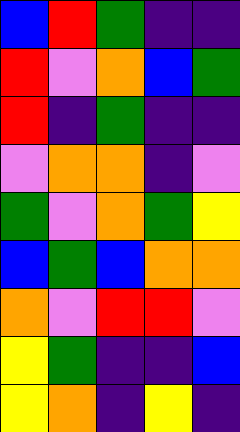[["blue", "red", "green", "indigo", "indigo"], ["red", "violet", "orange", "blue", "green"], ["red", "indigo", "green", "indigo", "indigo"], ["violet", "orange", "orange", "indigo", "violet"], ["green", "violet", "orange", "green", "yellow"], ["blue", "green", "blue", "orange", "orange"], ["orange", "violet", "red", "red", "violet"], ["yellow", "green", "indigo", "indigo", "blue"], ["yellow", "orange", "indigo", "yellow", "indigo"]]